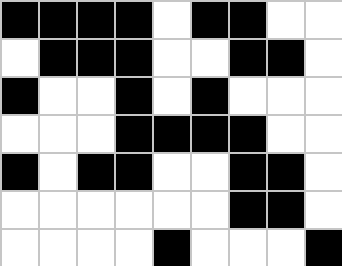[["black", "black", "black", "black", "white", "black", "black", "white", "white"], ["white", "black", "black", "black", "white", "white", "black", "black", "white"], ["black", "white", "white", "black", "white", "black", "white", "white", "white"], ["white", "white", "white", "black", "black", "black", "black", "white", "white"], ["black", "white", "black", "black", "white", "white", "black", "black", "white"], ["white", "white", "white", "white", "white", "white", "black", "black", "white"], ["white", "white", "white", "white", "black", "white", "white", "white", "black"]]